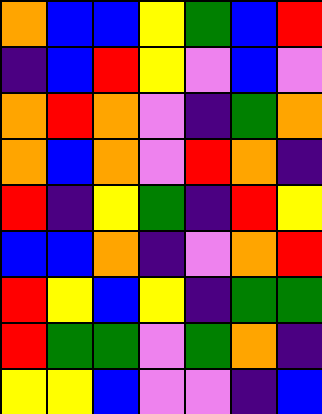[["orange", "blue", "blue", "yellow", "green", "blue", "red"], ["indigo", "blue", "red", "yellow", "violet", "blue", "violet"], ["orange", "red", "orange", "violet", "indigo", "green", "orange"], ["orange", "blue", "orange", "violet", "red", "orange", "indigo"], ["red", "indigo", "yellow", "green", "indigo", "red", "yellow"], ["blue", "blue", "orange", "indigo", "violet", "orange", "red"], ["red", "yellow", "blue", "yellow", "indigo", "green", "green"], ["red", "green", "green", "violet", "green", "orange", "indigo"], ["yellow", "yellow", "blue", "violet", "violet", "indigo", "blue"]]